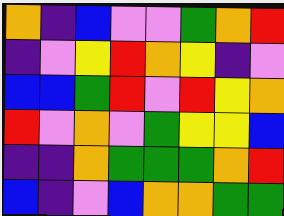[["orange", "indigo", "blue", "violet", "violet", "green", "orange", "red"], ["indigo", "violet", "yellow", "red", "orange", "yellow", "indigo", "violet"], ["blue", "blue", "green", "red", "violet", "red", "yellow", "orange"], ["red", "violet", "orange", "violet", "green", "yellow", "yellow", "blue"], ["indigo", "indigo", "orange", "green", "green", "green", "orange", "red"], ["blue", "indigo", "violet", "blue", "orange", "orange", "green", "green"]]